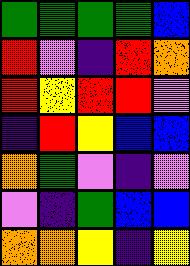[["green", "green", "green", "green", "blue"], ["red", "violet", "indigo", "red", "orange"], ["red", "yellow", "red", "red", "violet"], ["indigo", "red", "yellow", "blue", "blue"], ["orange", "green", "violet", "indigo", "violet"], ["violet", "indigo", "green", "blue", "blue"], ["orange", "orange", "yellow", "indigo", "yellow"]]